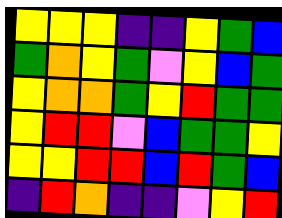[["yellow", "yellow", "yellow", "indigo", "indigo", "yellow", "green", "blue"], ["green", "orange", "yellow", "green", "violet", "yellow", "blue", "green"], ["yellow", "orange", "orange", "green", "yellow", "red", "green", "green"], ["yellow", "red", "red", "violet", "blue", "green", "green", "yellow"], ["yellow", "yellow", "red", "red", "blue", "red", "green", "blue"], ["indigo", "red", "orange", "indigo", "indigo", "violet", "yellow", "red"]]